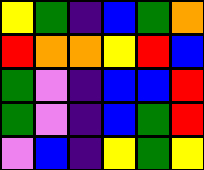[["yellow", "green", "indigo", "blue", "green", "orange"], ["red", "orange", "orange", "yellow", "red", "blue"], ["green", "violet", "indigo", "blue", "blue", "red"], ["green", "violet", "indigo", "blue", "green", "red"], ["violet", "blue", "indigo", "yellow", "green", "yellow"]]